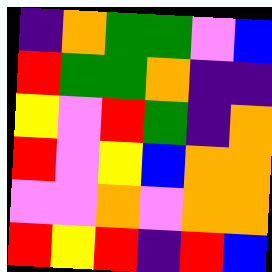[["indigo", "orange", "green", "green", "violet", "blue"], ["red", "green", "green", "orange", "indigo", "indigo"], ["yellow", "violet", "red", "green", "indigo", "orange"], ["red", "violet", "yellow", "blue", "orange", "orange"], ["violet", "violet", "orange", "violet", "orange", "orange"], ["red", "yellow", "red", "indigo", "red", "blue"]]